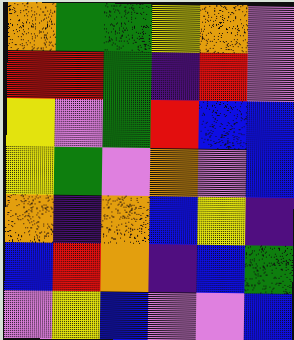[["orange", "green", "green", "yellow", "orange", "violet"], ["red", "red", "green", "indigo", "red", "violet"], ["yellow", "violet", "green", "red", "blue", "blue"], ["yellow", "green", "violet", "orange", "violet", "blue"], ["orange", "indigo", "orange", "blue", "yellow", "indigo"], ["blue", "red", "orange", "indigo", "blue", "green"], ["violet", "yellow", "blue", "violet", "violet", "blue"]]